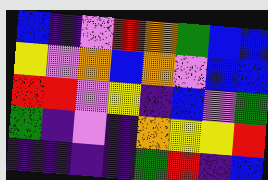[["blue", "indigo", "violet", "red", "orange", "green", "blue", "blue"], ["yellow", "violet", "orange", "blue", "orange", "violet", "blue", "blue"], ["red", "red", "violet", "yellow", "indigo", "blue", "violet", "green"], ["green", "indigo", "violet", "indigo", "orange", "yellow", "yellow", "red"], ["indigo", "indigo", "indigo", "indigo", "green", "red", "indigo", "blue"]]